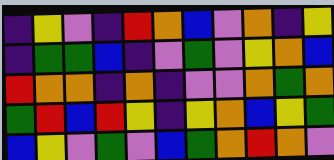[["indigo", "yellow", "violet", "indigo", "red", "orange", "blue", "violet", "orange", "indigo", "yellow"], ["indigo", "green", "green", "blue", "indigo", "violet", "green", "violet", "yellow", "orange", "blue"], ["red", "orange", "orange", "indigo", "orange", "indigo", "violet", "violet", "orange", "green", "orange"], ["green", "red", "blue", "red", "yellow", "indigo", "yellow", "orange", "blue", "yellow", "green"], ["blue", "yellow", "violet", "green", "violet", "blue", "green", "orange", "red", "orange", "violet"]]